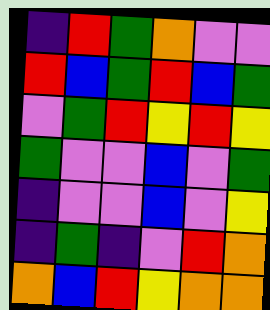[["indigo", "red", "green", "orange", "violet", "violet"], ["red", "blue", "green", "red", "blue", "green"], ["violet", "green", "red", "yellow", "red", "yellow"], ["green", "violet", "violet", "blue", "violet", "green"], ["indigo", "violet", "violet", "blue", "violet", "yellow"], ["indigo", "green", "indigo", "violet", "red", "orange"], ["orange", "blue", "red", "yellow", "orange", "orange"]]